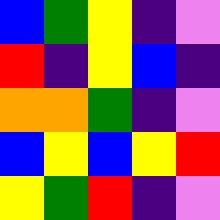[["blue", "green", "yellow", "indigo", "violet"], ["red", "indigo", "yellow", "blue", "indigo"], ["orange", "orange", "green", "indigo", "violet"], ["blue", "yellow", "blue", "yellow", "red"], ["yellow", "green", "red", "indigo", "violet"]]